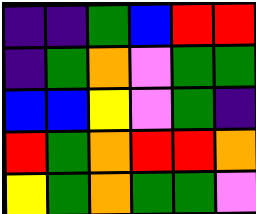[["indigo", "indigo", "green", "blue", "red", "red"], ["indigo", "green", "orange", "violet", "green", "green"], ["blue", "blue", "yellow", "violet", "green", "indigo"], ["red", "green", "orange", "red", "red", "orange"], ["yellow", "green", "orange", "green", "green", "violet"]]